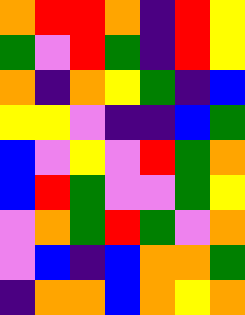[["orange", "red", "red", "orange", "indigo", "red", "yellow"], ["green", "violet", "red", "green", "indigo", "red", "yellow"], ["orange", "indigo", "orange", "yellow", "green", "indigo", "blue"], ["yellow", "yellow", "violet", "indigo", "indigo", "blue", "green"], ["blue", "violet", "yellow", "violet", "red", "green", "orange"], ["blue", "red", "green", "violet", "violet", "green", "yellow"], ["violet", "orange", "green", "red", "green", "violet", "orange"], ["violet", "blue", "indigo", "blue", "orange", "orange", "green"], ["indigo", "orange", "orange", "blue", "orange", "yellow", "orange"]]